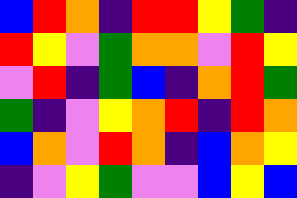[["blue", "red", "orange", "indigo", "red", "red", "yellow", "green", "indigo"], ["red", "yellow", "violet", "green", "orange", "orange", "violet", "red", "yellow"], ["violet", "red", "indigo", "green", "blue", "indigo", "orange", "red", "green"], ["green", "indigo", "violet", "yellow", "orange", "red", "indigo", "red", "orange"], ["blue", "orange", "violet", "red", "orange", "indigo", "blue", "orange", "yellow"], ["indigo", "violet", "yellow", "green", "violet", "violet", "blue", "yellow", "blue"]]